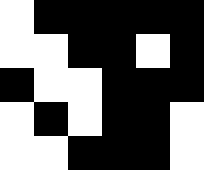[["white", "black", "black", "black", "black", "black"], ["white", "white", "black", "black", "white", "black"], ["black", "white", "white", "black", "black", "black"], ["white", "black", "white", "black", "black", "white"], ["white", "white", "black", "black", "black", "white"]]